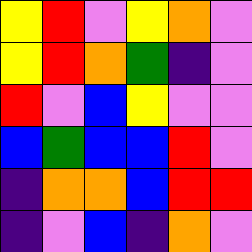[["yellow", "red", "violet", "yellow", "orange", "violet"], ["yellow", "red", "orange", "green", "indigo", "violet"], ["red", "violet", "blue", "yellow", "violet", "violet"], ["blue", "green", "blue", "blue", "red", "violet"], ["indigo", "orange", "orange", "blue", "red", "red"], ["indigo", "violet", "blue", "indigo", "orange", "violet"]]